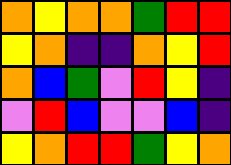[["orange", "yellow", "orange", "orange", "green", "red", "red"], ["yellow", "orange", "indigo", "indigo", "orange", "yellow", "red"], ["orange", "blue", "green", "violet", "red", "yellow", "indigo"], ["violet", "red", "blue", "violet", "violet", "blue", "indigo"], ["yellow", "orange", "red", "red", "green", "yellow", "orange"]]